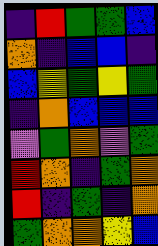[["indigo", "red", "green", "green", "blue"], ["orange", "indigo", "blue", "blue", "indigo"], ["blue", "yellow", "green", "yellow", "green"], ["indigo", "orange", "blue", "blue", "blue"], ["violet", "green", "orange", "violet", "green"], ["red", "orange", "indigo", "green", "orange"], ["red", "indigo", "green", "indigo", "orange"], ["green", "orange", "orange", "yellow", "blue"]]